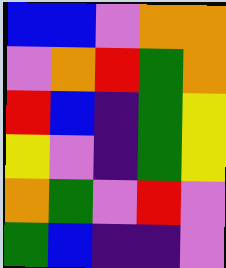[["blue", "blue", "violet", "orange", "orange"], ["violet", "orange", "red", "green", "orange"], ["red", "blue", "indigo", "green", "yellow"], ["yellow", "violet", "indigo", "green", "yellow"], ["orange", "green", "violet", "red", "violet"], ["green", "blue", "indigo", "indigo", "violet"]]